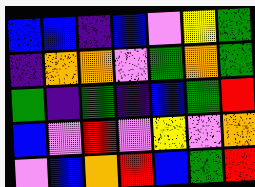[["blue", "blue", "indigo", "blue", "violet", "yellow", "green"], ["indigo", "orange", "orange", "violet", "green", "orange", "green"], ["green", "indigo", "green", "indigo", "blue", "green", "red"], ["blue", "violet", "red", "violet", "yellow", "violet", "orange"], ["violet", "blue", "orange", "red", "blue", "green", "red"]]